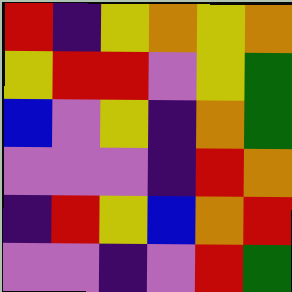[["red", "indigo", "yellow", "orange", "yellow", "orange"], ["yellow", "red", "red", "violet", "yellow", "green"], ["blue", "violet", "yellow", "indigo", "orange", "green"], ["violet", "violet", "violet", "indigo", "red", "orange"], ["indigo", "red", "yellow", "blue", "orange", "red"], ["violet", "violet", "indigo", "violet", "red", "green"]]